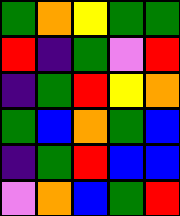[["green", "orange", "yellow", "green", "green"], ["red", "indigo", "green", "violet", "red"], ["indigo", "green", "red", "yellow", "orange"], ["green", "blue", "orange", "green", "blue"], ["indigo", "green", "red", "blue", "blue"], ["violet", "orange", "blue", "green", "red"]]